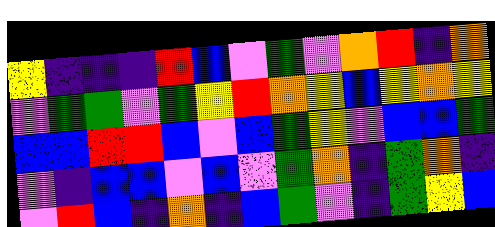[["yellow", "indigo", "indigo", "indigo", "red", "blue", "violet", "green", "violet", "orange", "red", "indigo", "orange"], ["violet", "green", "green", "violet", "green", "yellow", "red", "orange", "yellow", "blue", "yellow", "orange", "yellow"], ["blue", "blue", "red", "red", "blue", "violet", "blue", "green", "yellow", "violet", "blue", "blue", "green"], ["violet", "indigo", "blue", "blue", "violet", "blue", "violet", "green", "orange", "indigo", "green", "orange", "indigo"], ["violet", "red", "blue", "indigo", "orange", "indigo", "blue", "green", "violet", "indigo", "green", "yellow", "blue"]]